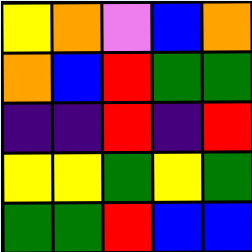[["yellow", "orange", "violet", "blue", "orange"], ["orange", "blue", "red", "green", "green"], ["indigo", "indigo", "red", "indigo", "red"], ["yellow", "yellow", "green", "yellow", "green"], ["green", "green", "red", "blue", "blue"]]